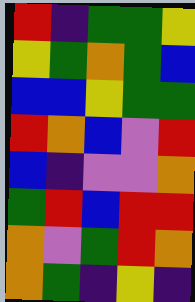[["red", "indigo", "green", "green", "yellow"], ["yellow", "green", "orange", "green", "blue"], ["blue", "blue", "yellow", "green", "green"], ["red", "orange", "blue", "violet", "red"], ["blue", "indigo", "violet", "violet", "orange"], ["green", "red", "blue", "red", "red"], ["orange", "violet", "green", "red", "orange"], ["orange", "green", "indigo", "yellow", "indigo"]]